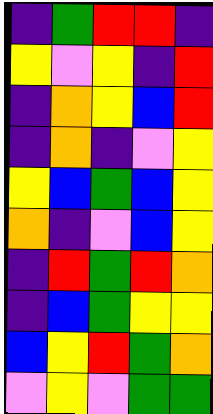[["indigo", "green", "red", "red", "indigo"], ["yellow", "violet", "yellow", "indigo", "red"], ["indigo", "orange", "yellow", "blue", "red"], ["indigo", "orange", "indigo", "violet", "yellow"], ["yellow", "blue", "green", "blue", "yellow"], ["orange", "indigo", "violet", "blue", "yellow"], ["indigo", "red", "green", "red", "orange"], ["indigo", "blue", "green", "yellow", "yellow"], ["blue", "yellow", "red", "green", "orange"], ["violet", "yellow", "violet", "green", "green"]]